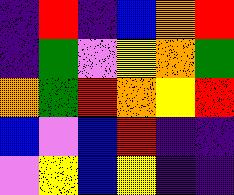[["indigo", "red", "indigo", "blue", "orange", "red"], ["indigo", "green", "violet", "yellow", "orange", "green"], ["orange", "green", "red", "orange", "yellow", "red"], ["blue", "violet", "blue", "red", "indigo", "indigo"], ["violet", "yellow", "blue", "yellow", "indigo", "indigo"]]